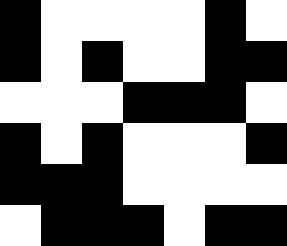[["black", "white", "white", "white", "white", "black", "white"], ["black", "white", "black", "white", "white", "black", "black"], ["white", "white", "white", "black", "black", "black", "white"], ["black", "white", "black", "white", "white", "white", "black"], ["black", "black", "black", "white", "white", "white", "white"], ["white", "black", "black", "black", "white", "black", "black"]]